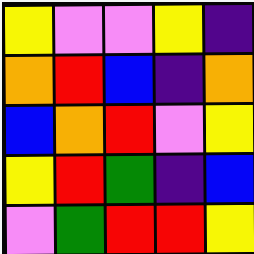[["yellow", "violet", "violet", "yellow", "indigo"], ["orange", "red", "blue", "indigo", "orange"], ["blue", "orange", "red", "violet", "yellow"], ["yellow", "red", "green", "indigo", "blue"], ["violet", "green", "red", "red", "yellow"]]